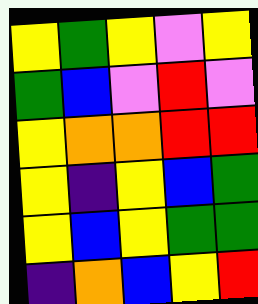[["yellow", "green", "yellow", "violet", "yellow"], ["green", "blue", "violet", "red", "violet"], ["yellow", "orange", "orange", "red", "red"], ["yellow", "indigo", "yellow", "blue", "green"], ["yellow", "blue", "yellow", "green", "green"], ["indigo", "orange", "blue", "yellow", "red"]]